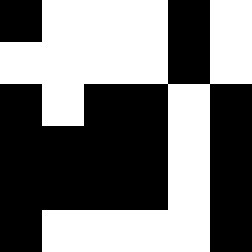[["black", "white", "white", "white", "black", "white"], ["white", "white", "white", "white", "black", "white"], ["black", "white", "black", "black", "white", "black"], ["black", "black", "black", "black", "white", "black"], ["black", "black", "black", "black", "white", "black"], ["black", "white", "white", "white", "white", "black"]]